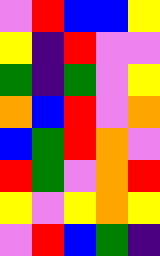[["violet", "red", "blue", "blue", "yellow"], ["yellow", "indigo", "red", "violet", "violet"], ["green", "indigo", "green", "violet", "yellow"], ["orange", "blue", "red", "violet", "orange"], ["blue", "green", "red", "orange", "violet"], ["red", "green", "violet", "orange", "red"], ["yellow", "violet", "yellow", "orange", "yellow"], ["violet", "red", "blue", "green", "indigo"]]